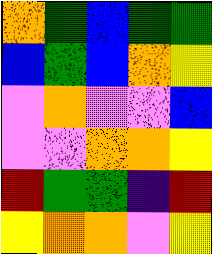[["orange", "green", "blue", "green", "green"], ["blue", "green", "blue", "orange", "yellow"], ["violet", "orange", "violet", "violet", "blue"], ["violet", "violet", "orange", "orange", "yellow"], ["red", "green", "green", "indigo", "red"], ["yellow", "orange", "orange", "violet", "yellow"]]